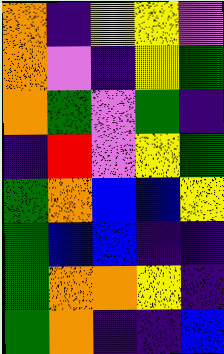[["orange", "indigo", "yellow", "yellow", "violet"], ["orange", "violet", "indigo", "yellow", "green"], ["orange", "green", "violet", "green", "indigo"], ["indigo", "red", "violet", "yellow", "green"], ["green", "orange", "blue", "blue", "yellow"], ["green", "blue", "blue", "indigo", "indigo"], ["green", "orange", "orange", "yellow", "indigo"], ["green", "orange", "indigo", "indigo", "blue"]]